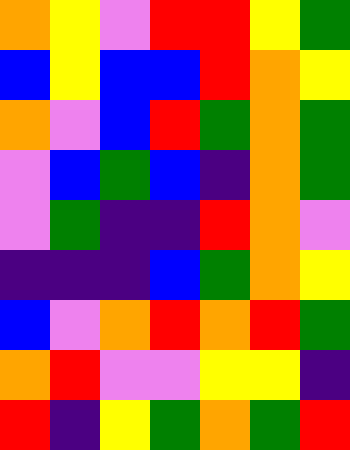[["orange", "yellow", "violet", "red", "red", "yellow", "green"], ["blue", "yellow", "blue", "blue", "red", "orange", "yellow"], ["orange", "violet", "blue", "red", "green", "orange", "green"], ["violet", "blue", "green", "blue", "indigo", "orange", "green"], ["violet", "green", "indigo", "indigo", "red", "orange", "violet"], ["indigo", "indigo", "indigo", "blue", "green", "orange", "yellow"], ["blue", "violet", "orange", "red", "orange", "red", "green"], ["orange", "red", "violet", "violet", "yellow", "yellow", "indigo"], ["red", "indigo", "yellow", "green", "orange", "green", "red"]]